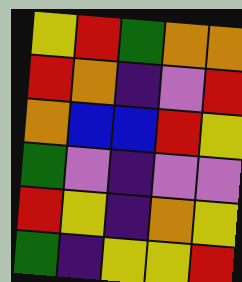[["yellow", "red", "green", "orange", "orange"], ["red", "orange", "indigo", "violet", "red"], ["orange", "blue", "blue", "red", "yellow"], ["green", "violet", "indigo", "violet", "violet"], ["red", "yellow", "indigo", "orange", "yellow"], ["green", "indigo", "yellow", "yellow", "red"]]